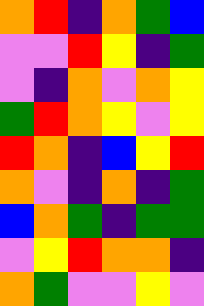[["orange", "red", "indigo", "orange", "green", "blue"], ["violet", "violet", "red", "yellow", "indigo", "green"], ["violet", "indigo", "orange", "violet", "orange", "yellow"], ["green", "red", "orange", "yellow", "violet", "yellow"], ["red", "orange", "indigo", "blue", "yellow", "red"], ["orange", "violet", "indigo", "orange", "indigo", "green"], ["blue", "orange", "green", "indigo", "green", "green"], ["violet", "yellow", "red", "orange", "orange", "indigo"], ["orange", "green", "violet", "violet", "yellow", "violet"]]